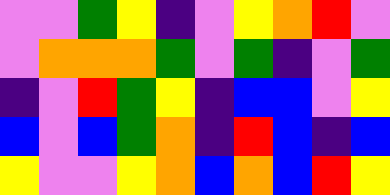[["violet", "violet", "green", "yellow", "indigo", "violet", "yellow", "orange", "red", "violet"], ["violet", "orange", "orange", "orange", "green", "violet", "green", "indigo", "violet", "green"], ["indigo", "violet", "red", "green", "yellow", "indigo", "blue", "blue", "violet", "yellow"], ["blue", "violet", "blue", "green", "orange", "indigo", "red", "blue", "indigo", "blue"], ["yellow", "violet", "violet", "yellow", "orange", "blue", "orange", "blue", "red", "yellow"]]